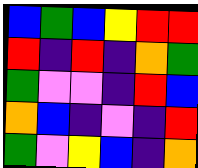[["blue", "green", "blue", "yellow", "red", "red"], ["red", "indigo", "red", "indigo", "orange", "green"], ["green", "violet", "violet", "indigo", "red", "blue"], ["orange", "blue", "indigo", "violet", "indigo", "red"], ["green", "violet", "yellow", "blue", "indigo", "orange"]]